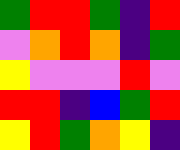[["green", "red", "red", "green", "indigo", "red"], ["violet", "orange", "red", "orange", "indigo", "green"], ["yellow", "violet", "violet", "violet", "red", "violet"], ["red", "red", "indigo", "blue", "green", "red"], ["yellow", "red", "green", "orange", "yellow", "indigo"]]